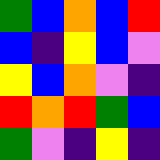[["green", "blue", "orange", "blue", "red"], ["blue", "indigo", "yellow", "blue", "violet"], ["yellow", "blue", "orange", "violet", "indigo"], ["red", "orange", "red", "green", "blue"], ["green", "violet", "indigo", "yellow", "indigo"]]